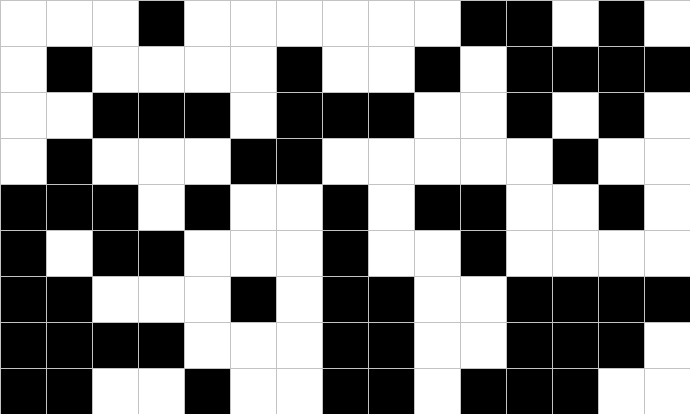[["white", "white", "white", "black", "white", "white", "white", "white", "white", "white", "black", "black", "white", "black", "white"], ["white", "black", "white", "white", "white", "white", "black", "white", "white", "black", "white", "black", "black", "black", "black"], ["white", "white", "black", "black", "black", "white", "black", "black", "black", "white", "white", "black", "white", "black", "white"], ["white", "black", "white", "white", "white", "black", "black", "white", "white", "white", "white", "white", "black", "white", "white"], ["black", "black", "black", "white", "black", "white", "white", "black", "white", "black", "black", "white", "white", "black", "white"], ["black", "white", "black", "black", "white", "white", "white", "black", "white", "white", "black", "white", "white", "white", "white"], ["black", "black", "white", "white", "white", "black", "white", "black", "black", "white", "white", "black", "black", "black", "black"], ["black", "black", "black", "black", "white", "white", "white", "black", "black", "white", "white", "black", "black", "black", "white"], ["black", "black", "white", "white", "black", "white", "white", "black", "black", "white", "black", "black", "black", "white", "white"]]